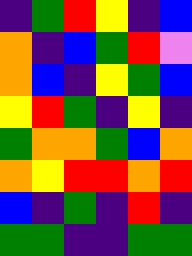[["indigo", "green", "red", "yellow", "indigo", "blue"], ["orange", "indigo", "blue", "green", "red", "violet"], ["orange", "blue", "indigo", "yellow", "green", "blue"], ["yellow", "red", "green", "indigo", "yellow", "indigo"], ["green", "orange", "orange", "green", "blue", "orange"], ["orange", "yellow", "red", "red", "orange", "red"], ["blue", "indigo", "green", "indigo", "red", "indigo"], ["green", "green", "indigo", "indigo", "green", "green"]]